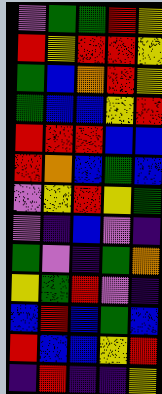[["violet", "green", "green", "red", "yellow"], ["red", "yellow", "red", "red", "yellow"], ["green", "blue", "orange", "red", "yellow"], ["green", "blue", "blue", "yellow", "red"], ["red", "red", "red", "blue", "blue"], ["red", "orange", "blue", "green", "blue"], ["violet", "yellow", "red", "yellow", "green"], ["violet", "indigo", "blue", "violet", "indigo"], ["green", "violet", "indigo", "green", "orange"], ["yellow", "green", "red", "violet", "indigo"], ["blue", "red", "blue", "green", "blue"], ["red", "blue", "blue", "yellow", "red"], ["indigo", "red", "indigo", "indigo", "yellow"]]